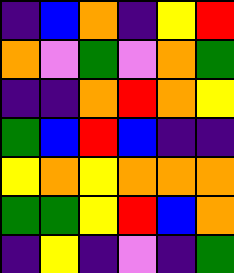[["indigo", "blue", "orange", "indigo", "yellow", "red"], ["orange", "violet", "green", "violet", "orange", "green"], ["indigo", "indigo", "orange", "red", "orange", "yellow"], ["green", "blue", "red", "blue", "indigo", "indigo"], ["yellow", "orange", "yellow", "orange", "orange", "orange"], ["green", "green", "yellow", "red", "blue", "orange"], ["indigo", "yellow", "indigo", "violet", "indigo", "green"]]